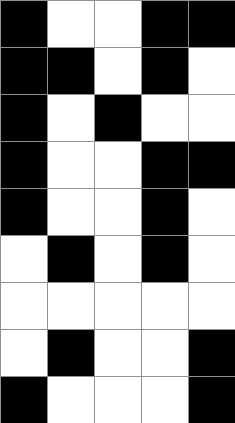[["black", "white", "white", "black", "black"], ["black", "black", "white", "black", "white"], ["black", "white", "black", "white", "white"], ["black", "white", "white", "black", "black"], ["black", "white", "white", "black", "white"], ["white", "black", "white", "black", "white"], ["white", "white", "white", "white", "white"], ["white", "black", "white", "white", "black"], ["black", "white", "white", "white", "black"]]